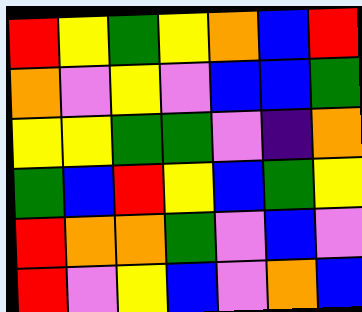[["red", "yellow", "green", "yellow", "orange", "blue", "red"], ["orange", "violet", "yellow", "violet", "blue", "blue", "green"], ["yellow", "yellow", "green", "green", "violet", "indigo", "orange"], ["green", "blue", "red", "yellow", "blue", "green", "yellow"], ["red", "orange", "orange", "green", "violet", "blue", "violet"], ["red", "violet", "yellow", "blue", "violet", "orange", "blue"]]